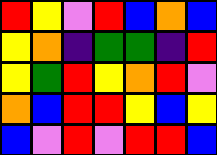[["red", "yellow", "violet", "red", "blue", "orange", "blue"], ["yellow", "orange", "indigo", "green", "green", "indigo", "red"], ["yellow", "green", "red", "yellow", "orange", "red", "violet"], ["orange", "blue", "red", "red", "yellow", "blue", "yellow"], ["blue", "violet", "red", "violet", "red", "red", "blue"]]